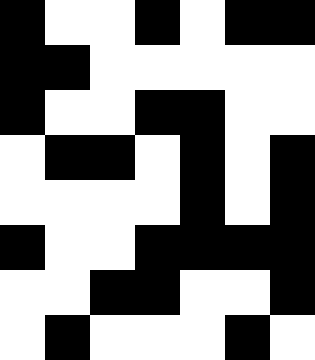[["black", "white", "white", "black", "white", "black", "black"], ["black", "black", "white", "white", "white", "white", "white"], ["black", "white", "white", "black", "black", "white", "white"], ["white", "black", "black", "white", "black", "white", "black"], ["white", "white", "white", "white", "black", "white", "black"], ["black", "white", "white", "black", "black", "black", "black"], ["white", "white", "black", "black", "white", "white", "black"], ["white", "black", "white", "white", "white", "black", "white"]]